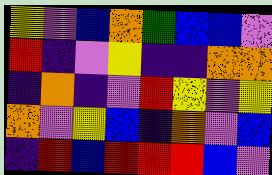[["yellow", "violet", "blue", "orange", "green", "blue", "blue", "violet"], ["red", "indigo", "violet", "yellow", "indigo", "indigo", "orange", "orange"], ["indigo", "orange", "indigo", "violet", "red", "yellow", "violet", "yellow"], ["orange", "violet", "yellow", "blue", "indigo", "orange", "violet", "blue"], ["indigo", "red", "blue", "red", "red", "red", "blue", "violet"]]